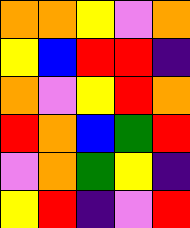[["orange", "orange", "yellow", "violet", "orange"], ["yellow", "blue", "red", "red", "indigo"], ["orange", "violet", "yellow", "red", "orange"], ["red", "orange", "blue", "green", "red"], ["violet", "orange", "green", "yellow", "indigo"], ["yellow", "red", "indigo", "violet", "red"]]